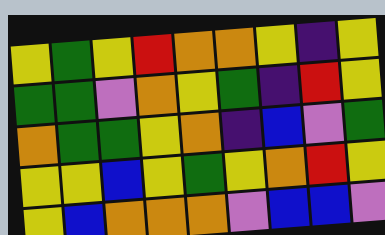[["yellow", "green", "yellow", "red", "orange", "orange", "yellow", "indigo", "yellow"], ["green", "green", "violet", "orange", "yellow", "green", "indigo", "red", "yellow"], ["orange", "green", "green", "yellow", "orange", "indigo", "blue", "violet", "green"], ["yellow", "yellow", "blue", "yellow", "green", "yellow", "orange", "red", "yellow"], ["yellow", "blue", "orange", "orange", "orange", "violet", "blue", "blue", "violet"]]